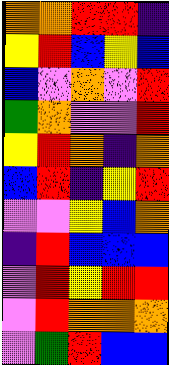[["orange", "orange", "red", "red", "indigo"], ["yellow", "red", "blue", "yellow", "blue"], ["blue", "violet", "orange", "violet", "red"], ["green", "orange", "violet", "violet", "red"], ["yellow", "red", "orange", "indigo", "orange"], ["blue", "red", "indigo", "yellow", "red"], ["violet", "violet", "yellow", "blue", "orange"], ["indigo", "red", "blue", "blue", "blue"], ["violet", "red", "yellow", "red", "red"], ["violet", "red", "orange", "orange", "orange"], ["violet", "green", "red", "blue", "blue"]]